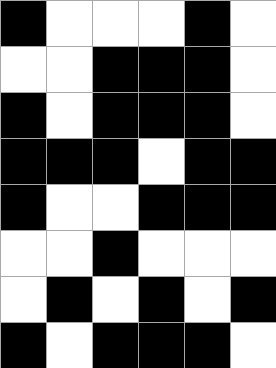[["black", "white", "white", "white", "black", "white"], ["white", "white", "black", "black", "black", "white"], ["black", "white", "black", "black", "black", "white"], ["black", "black", "black", "white", "black", "black"], ["black", "white", "white", "black", "black", "black"], ["white", "white", "black", "white", "white", "white"], ["white", "black", "white", "black", "white", "black"], ["black", "white", "black", "black", "black", "white"]]